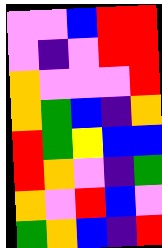[["violet", "violet", "blue", "red", "red"], ["violet", "indigo", "violet", "red", "red"], ["orange", "violet", "violet", "violet", "red"], ["orange", "green", "blue", "indigo", "orange"], ["red", "green", "yellow", "blue", "blue"], ["red", "orange", "violet", "indigo", "green"], ["orange", "violet", "red", "blue", "violet"], ["green", "orange", "blue", "indigo", "red"]]